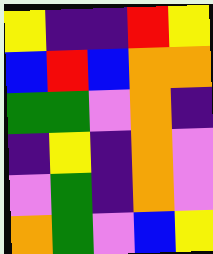[["yellow", "indigo", "indigo", "red", "yellow"], ["blue", "red", "blue", "orange", "orange"], ["green", "green", "violet", "orange", "indigo"], ["indigo", "yellow", "indigo", "orange", "violet"], ["violet", "green", "indigo", "orange", "violet"], ["orange", "green", "violet", "blue", "yellow"]]